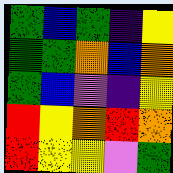[["green", "blue", "green", "indigo", "yellow"], ["green", "green", "orange", "blue", "orange"], ["green", "blue", "violet", "indigo", "yellow"], ["red", "yellow", "orange", "red", "orange"], ["red", "yellow", "yellow", "violet", "green"]]